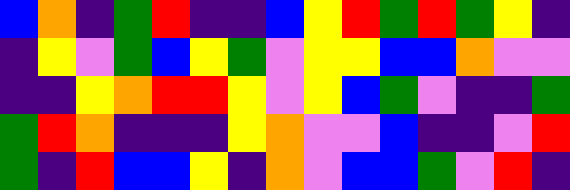[["blue", "orange", "indigo", "green", "red", "indigo", "indigo", "blue", "yellow", "red", "green", "red", "green", "yellow", "indigo"], ["indigo", "yellow", "violet", "green", "blue", "yellow", "green", "violet", "yellow", "yellow", "blue", "blue", "orange", "violet", "violet"], ["indigo", "indigo", "yellow", "orange", "red", "red", "yellow", "violet", "yellow", "blue", "green", "violet", "indigo", "indigo", "green"], ["green", "red", "orange", "indigo", "indigo", "indigo", "yellow", "orange", "violet", "violet", "blue", "indigo", "indigo", "violet", "red"], ["green", "indigo", "red", "blue", "blue", "yellow", "indigo", "orange", "violet", "blue", "blue", "green", "violet", "red", "indigo"]]